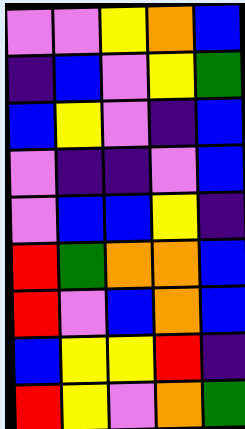[["violet", "violet", "yellow", "orange", "blue"], ["indigo", "blue", "violet", "yellow", "green"], ["blue", "yellow", "violet", "indigo", "blue"], ["violet", "indigo", "indigo", "violet", "blue"], ["violet", "blue", "blue", "yellow", "indigo"], ["red", "green", "orange", "orange", "blue"], ["red", "violet", "blue", "orange", "blue"], ["blue", "yellow", "yellow", "red", "indigo"], ["red", "yellow", "violet", "orange", "green"]]